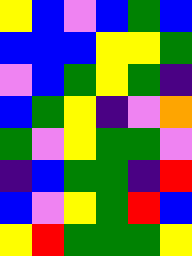[["yellow", "blue", "violet", "blue", "green", "blue"], ["blue", "blue", "blue", "yellow", "yellow", "green"], ["violet", "blue", "green", "yellow", "green", "indigo"], ["blue", "green", "yellow", "indigo", "violet", "orange"], ["green", "violet", "yellow", "green", "green", "violet"], ["indigo", "blue", "green", "green", "indigo", "red"], ["blue", "violet", "yellow", "green", "red", "blue"], ["yellow", "red", "green", "green", "green", "yellow"]]